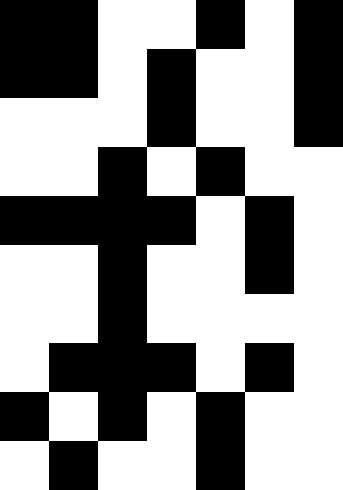[["black", "black", "white", "white", "black", "white", "black"], ["black", "black", "white", "black", "white", "white", "black"], ["white", "white", "white", "black", "white", "white", "black"], ["white", "white", "black", "white", "black", "white", "white"], ["black", "black", "black", "black", "white", "black", "white"], ["white", "white", "black", "white", "white", "black", "white"], ["white", "white", "black", "white", "white", "white", "white"], ["white", "black", "black", "black", "white", "black", "white"], ["black", "white", "black", "white", "black", "white", "white"], ["white", "black", "white", "white", "black", "white", "white"]]